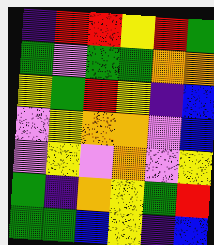[["indigo", "red", "red", "yellow", "red", "green"], ["green", "violet", "green", "green", "orange", "orange"], ["yellow", "green", "red", "yellow", "indigo", "blue"], ["violet", "yellow", "orange", "orange", "violet", "blue"], ["violet", "yellow", "violet", "orange", "violet", "yellow"], ["green", "indigo", "orange", "yellow", "green", "red"], ["green", "green", "blue", "yellow", "indigo", "blue"]]